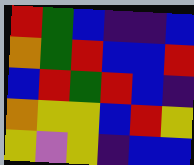[["red", "green", "blue", "indigo", "indigo", "blue"], ["orange", "green", "red", "blue", "blue", "red"], ["blue", "red", "green", "red", "blue", "indigo"], ["orange", "yellow", "yellow", "blue", "red", "yellow"], ["yellow", "violet", "yellow", "indigo", "blue", "blue"]]